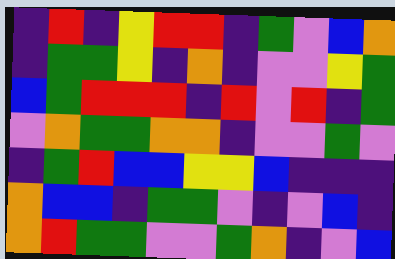[["indigo", "red", "indigo", "yellow", "red", "red", "indigo", "green", "violet", "blue", "orange"], ["indigo", "green", "green", "yellow", "indigo", "orange", "indigo", "violet", "violet", "yellow", "green"], ["blue", "green", "red", "red", "red", "indigo", "red", "violet", "red", "indigo", "green"], ["violet", "orange", "green", "green", "orange", "orange", "indigo", "violet", "violet", "green", "violet"], ["indigo", "green", "red", "blue", "blue", "yellow", "yellow", "blue", "indigo", "indigo", "indigo"], ["orange", "blue", "blue", "indigo", "green", "green", "violet", "indigo", "violet", "blue", "indigo"], ["orange", "red", "green", "green", "violet", "violet", "green", "orange", "indigo", "violet", "blue"]]